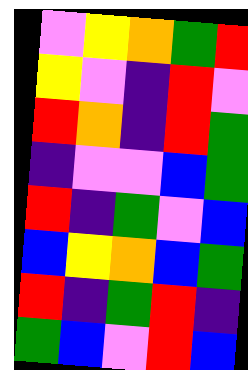[["violet", "yellow", "orange", "green", "red"], ["yellow", "violet", "indigo", "red", "violet"], ["red", "orange", "indigo", "red", "green"], ["indigo", "violet", "violet", "blue", "green"], ["red", "indigo", "green", "violet", "blue"], ["blue", "yellow", "orange", "blue", "green"], ["red", "indigo", "green", "red", "indigo"], ["green", "blue", "violet", "red", "blue"]]